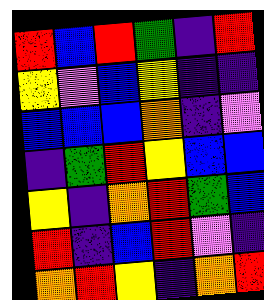[["red", "blue", "red", "green", "indigo", "red"], ["yellow", "violet", "blue", "yellow", "indigo", "indigo"], ["blue", "blue", "blue", "orange", "indigo", "violet"], ["indigo", "green", "red", "yellow", "blue", "blue"], ["yellow", "indigo", "orange", "red", "green", "blue"], ["red", "indigo", "blue", "red", "violet", "indigo"], ["orange", "red", "yellow", "indigo", "orange", "red"]]